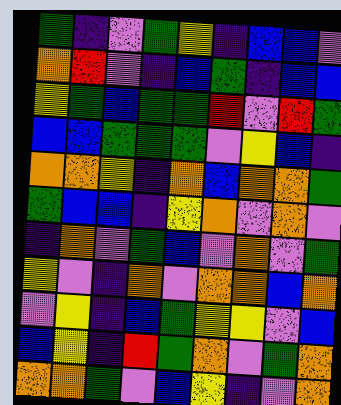[["green", "indigo", "violet", "green", "yellow", "indigo", "blue", "blue", "violet"], ["orange", "red", "violet", "indigo", "blue", "green", "indigo", "blue", "blue"], ["yellow", "green", "blue", "green", "green", "red", "violet", "red", "green"], ["blue", "blue", "green", "green", "green", "violet", "yellow", "blue", "indigo"], ["orange", "orange", "yellow", "indigo", "orange", "blue", "orange", "orange", "green"], ["green", "blue", "blue", "indigo", "yellow", "orange", "violet", "orange", "violet"], ["indigo", "orange", "violet", "green", "blue", "violet", "orange", "violet", "green"], ["yellow", "violet", "indigo", "orange", "violet", "orange", "orange", "blue", "orange"], ["violet", "yellow", "indigo", "blue", "green", "yellow", "yellow", "violet", "blue"], ["blue", "yellow", "indigo", "red", "green", "orange", "violet", "green", "orange"], ["orange", "orange", "green", "violet", "blue", "yellow", "indigo", "violet", "orange"]]